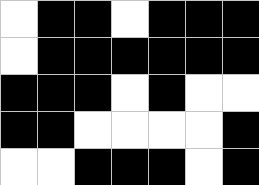[["white", "black", "black", "white", "black", "black", "black"], ["white", "black", "black", "black", "black", "black", "black"], ["black", "black", "black", "white", "black", "white", "white"], ["black", "black", "white", "white", "white", "white", "black"], ["white", "white", "black", "black", "black", "white", "black"]]